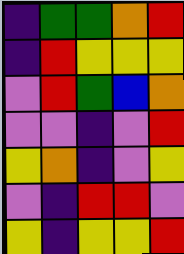[["indigo", "green", "green", "orange", "red"], ["indigo", "red", "yellow", "yellow", "yellow"], ["violet", "red", "green", "blue", "orange"], ["violet", "violet", "indigo", "violet", "red"], ["yellow", "orange", "indigo", "violet", "yellow"], ["violet", "indigo", "red", "red", "violet"], ["yellow", "indigo", "yellow", "yellow", "red"]]